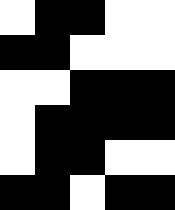[["white", "black", "black", "white", "white"], ["black", "black", "white", "white", "white"], ["white", "white", "black", "black", "black"], ["white", "black", "black", "black", "black"], ["white", "black", "black", "white", "white"], ["black", "black", "white", "black", "black"]]